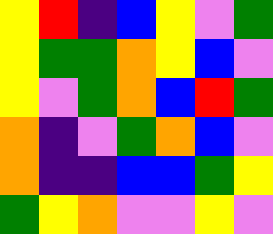[["yellow", "red", "indigo", "blue", "yellow", "violet", "green"], ["yellow", "green", "green", "orange", "yellow", "blue", "violet"], ["yellow", "violet", "green", "orange", "blue", "red", "green"], ["orange", "indigo", "violet", "green", "orange", "blue", "violet"], ["orange", "indigo", "indigo", "blue", "blue", "green", "yellow"], ["green", "yellow", "orange", "violet", "violet", "yellow", "violet"]]